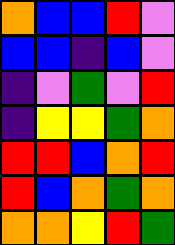[["orange", "blue", "blue", "red", "violet"], ["blue", "blue", "indigo", "blue", "violet"], ["indigo", "violet", "green", "violet", "red"], ["indigo", "yellow", "yellow", "green", "orange"], ["red", "red", "blue", "orange", "red"], ["red", "blue", "orange", "green", "orange"], ["orange", "orange", "yellow", "red", "green"]]